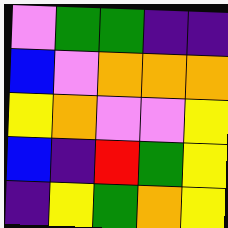[["violet", "green", "green", "indigo", "indigo"], ["blue", "violet", "orange", "orange", "orange"], ["yellow", "orange", "violet", "violet", "yellow"], ["blue", "indigo", "red", "green", "yellow"], ["indigo", "yellow", "green", "orange", "yellow"]]